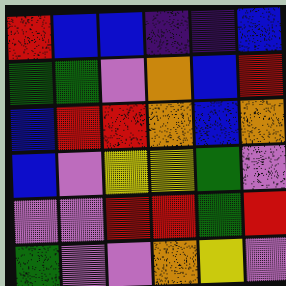[["red", "blue", "blue", "indigo", "indigo", "blue"], ["green", "green", "violet", "orange", "blue", "red"], ["blue", "red", "red", "orange", "blue", "orange"], ["blue", "violet", "yellow", "yellow", "green", "violet"], ["violet", "violet", "red", "red", "green", "red"], ["green", "violet", "violet", "orange", "yellow", "violet"]]